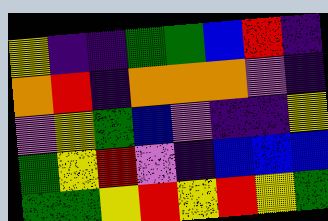[["yellow", "indigo", "indigo", "green", "green", "blue", "red", "indigo"], ["orange", "red", "indigo", "orange", "orange", "orange", "violet", "indigo"], ["violet", "yellow", "green", "blue", "violet", "indigo", "indigo", "yellow"], ["green", "yellow", "red", "violet", "indigo", "blue", "blue", "blue"], ["green", "green", "yellow", "red", "yellow", "red", "yellow", "green"]]